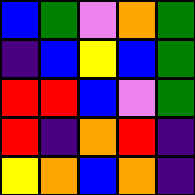[["blue", "green", "violet", "orange", "green"], ["indigo", "blue", "yellow", "blue", "green"], ["red", "red", "blue", "violet", "green"], ["red", "indigo", "orange", "red", "indigo"], ["yellow", "orange", "blue", "orange", "indigo"]]